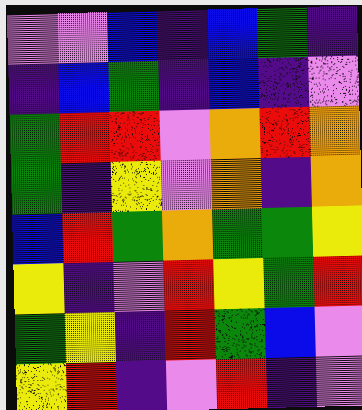[["violet", "violet", "blue", "indigo", "blue", "green", "indigo"], ["indigo", "blue", "green", "indigo", "blue", "indigo", "violet"], ["green", "red", "red", "violet", "orange", "red", "orange"], ["green", "indigo", "yellow", "violet", "orange", "indigo", "orange"], ["blue", "red", "green", "orange", "green", "green", "yellow"], ["yellow", "indigo", "violet", "red", "yellow", "green", "red"], ["green", "yellow", "indigo", "red", "green", "blue", "violet"], ["yellow", "red", "indigo", "violet", "red", "indigo", "violet"]]